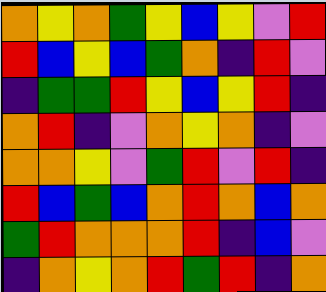[["orange", "yellow", "orange", "green", "yellow", "blue", "yellow", "violet", "red"], ["red", "blue", "yellow", "blue", "green", "orange", "indigo", "red", "violet"], ["indigo", "green", "green", "red", "yellow", "blue", "yellow", "red", "indigo"], ["orange", "red", "indigo", "violet", "orange", "yellow", "orange", "indigo", "violet"], ["orange", "orange", "yellow", "violet", "green", "red", "violet", "red", "indigo"], ["red", "blue", "green", "blue", "orange", "red", "orange", "blue", "orange"], ["green", "red", "orange", "orange", "orange", "red", "indigo", "blue", "violet"], ["indigo", "orange", "yellow", "orange", "red", "green", "red", "indigo", "orange"]]